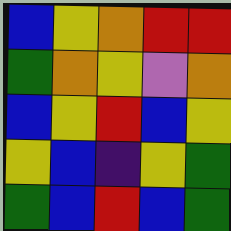[["blue", "yellow", "orange", "red", "red"], ["green", "orange", "yellow", "violet", "orange"], ["blue", "yellow", "red", "blue", "yellow"], ["yellow", "blue", "indigo", "yellow", "green"], ["green", "blue", "red", "blue", "green"]]